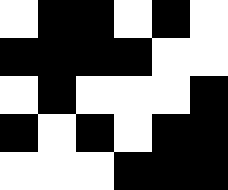[["white", "black", "black", "white", "black", "white"], ["black", "black", "black", "black", "white", "white"], ["white", "black", "white", "white", "white", "black"], ["black", "white", "black", "white", "black", "black"], ["white", "white", "white", "black", "black", "black"]]